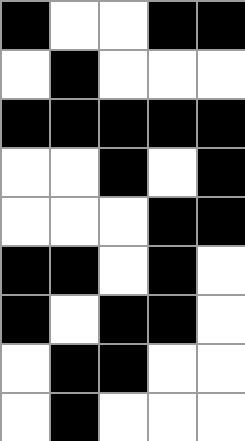[["black", "white", "white", "black", "black"], ["white", "black", "white", "white", "white"], ["black", "black", "black", "black", "black"], ["white", "white", "black", "white", "black"], ["white", "white", "white", "black", "black"], ["black", "black", "white", "black", "white"], ["black", "white", "black", "black", "white"], ["white", "black", "black", "white", "white"], ["white", "black", "white", "white", "white"]]